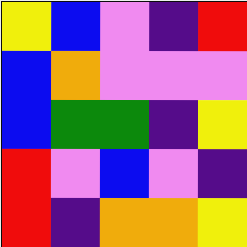[["yellow", "blue", "violet", "indigo", "red"], ["blue", "orange", "violet", "violet", "violet"], ["blue", "green", "green", "indigo", "yellow"], ["red", "violet", "blue", "violet", "indigo"], ["red", "indigo", "orange", "orange", "yellow"]]